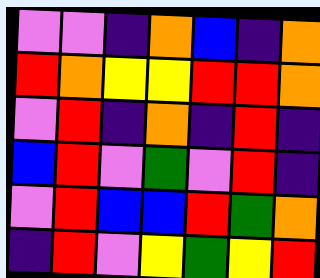[["violet", "violet", "indigo", "orange", "blue", "indigo", "orange"], ["red", "orange", "yellow", "yellow", "red", "red", "orange"], ["violet", "red", "indigo", "orange", "indigo", "red", "indigo"], ["blue", "red", "violet", "green", "violet", "red", "indigo"], ["violet", "red", "blue", "blue", "red", "green", "orange"], ["indigo", "red", "violet", "yellow", "green", "yellow", "red"]]